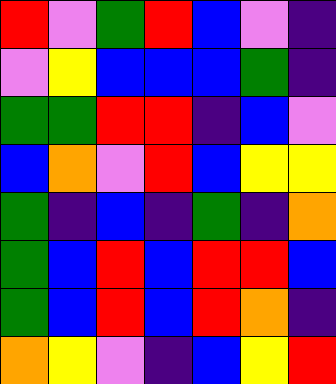[["red", "violet", "green", "red", "blue", "violet", "indigo"], ["violet", "yellow", "blue", "blue", "blue", "green", "indigo"], ["green", "green", "red", "red", "indigo", "blue", "violet"], ["blue", "orange", "violet", "red", "blue", "yellow", "yellow"], ["green", "indigo", "blue", "indigo", "green", "indigo", "orange"], ["green", "blue", "red", "blue", "red", "red", "blue"], ["green", "blue", "red", "blue", "red", "orange", "indigo"], ["orange", "yellow", "violet", "indigo", "blue", "yellow", "red"]]